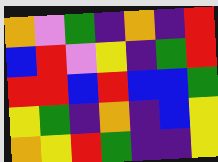[["orange", "violet", "green", "indigo", "orange", "indigo", "red"], ["blue", "red", "violet", "yellow", "indigo", "green", "red"], ["red", "red", "blue", "red", "blue", "blue", "green"], ["yellow", "green", "indigo", "orange", "indigo", "blue", "yellow"], ["orange", "yellow", "red", "green", "indigo", "indigo", "yellow"]]